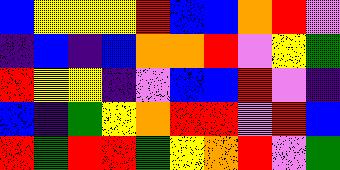[["blue", "yellow", "yellow", "yellow", "red", "blue", "blue", "orange", "red", "violet"], ["indigo", "blue", "indigo", "blue", "orange", "orange", "red", "violet", "yellow", "green"], ["red", "yellow", "yellow", "indigo", "violet", "blue", "blue", "red", "violet", "indigo"], ["blue", "indigo", "green", "yellow", "orange", "red", "red", "violet", "red", "blue"], ["red", "green", "red", "red", "green", "yellow", "orange", "red", "violet", "green"]]